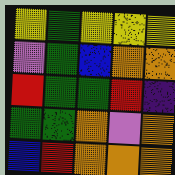[["yellow", "green", "yellow", "yellow", "yellow"], ["violet", "green", "blue", "orange", "orange"], ["red", "green", "green", "red", "indigo"], ["green", "green", "orange", "violet", "orange"], ["blue", "red", "orange", "orange", "orange"]]